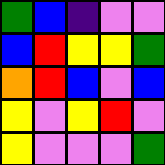[["green", "blue", "indigo", "violet", "violet"], ["blue", "red", "yellow", "yellow", "green"], ["orange", "red", "blue", "violet", "blue"], ["yellow", "violet", "yellow", "red", "violet"], ["yellow", "violet", "violet", "violet", "green"]]